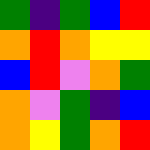[["green", "indigo", "green", "blue", "red"], ["orange", "red", "orange", "yellow", "yellow"], ["blue", "red", "violet", "orange", "green"], ["orange", "violet", "green", "indigo", "blue"], ["orange", "yellow", "green", "orange", "red"]]